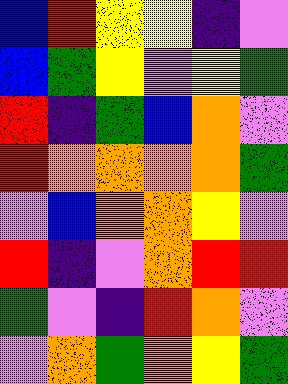[["blue", "red", "yellow", "yellow", "indigo", "violet"], ["blue", "green", "yellow", "violet", "yellow", "green"], ["red", "indigo", "green", "blue", "orange", "violet"], ["red", "orange", "orange", "orange", "orange", "green"], ["violet", "blue", "orange", "orange", "yellow", "violet"], ["red", "indigo", "violet", "orange", "red", "red"], ["green", "violet", "indigo", "red", "orange", "violet"], ["violet", "orange", "green", "orange", "yellow", "green"]]